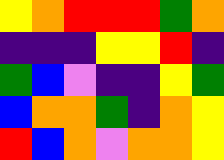[["yellow", "orange", "red", "red", "red", "green", "orange"], ["indigo", "indigo", "indigo", "yellow", "yellow", "red", "indigo"], ["green", "blue", "violet", "indigo", "indigo", "yellow", "green"], ["blue", "orange", "orange", "green", "indigo", "orange", "yellow"], ["red", "blue", "orange", "violet", "orange", "orange", "yellow"]]